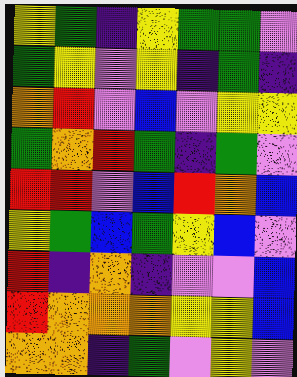[["yellow", "green", "indigo", "yellow", "green", "green", "violet"], ["green", "yellow", "violet", "yellow", "indigo", "green", "indigo"], ["orange", "red", "violet", "blue", "violet", "yellow", "yellow"], ["green", "orange", "red", "green", "indigo", "green", "violet"], ["red", "red", "violet", "blue", "red", "orange", "blue"], ["yellow", "green", "blue", "green", "yellow", "blue", "violet"], ["red", "indigo", "orange", "indigo", "violet", "violet", "blue"], ["red", "orange", "orange", "orange", "yellow", "yellow", "blue"], ["orange", "orange", "indigo", "green", "violet", "yellow", "violet"]]